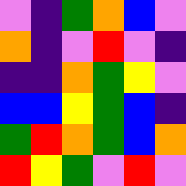[["violet", "indigo", "green", "orange", "blue", "violet"], ["orange", "indigo", "violet", "red", "violet", "indigo"], ["indigo", "indigo", "orange", "green", "yellow", "violet"], ["blue", "blue", "yellow", "green", "blue", "indigo"], ["green", "red", "orange", "green", "blue", "orange"], ["red", "yellow", "green", "violet", "red", "violet"]]